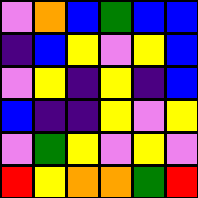[["violet", "orange", "blue", "green", "blue", "blue"], ["indigo", "blue", "yellow", "violet", "yellow", "blue"], ["violet", "yellow", "indigo", "yellow", "indigo", "blue"], ["blue", "indigo", "indigo", "yellow", "violet", "yellow"], ["violet", "green", "yellow", "violet", "yellow", "violet"], ["red", "yellow", "orange", "orange", "green", "red"]]